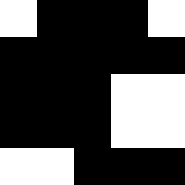[["white", "black", "black", "black", "white"], ["black", "black", "black", "black", "black"], ["black", "black", "black", "white", "white"], ["black", "black", "black", "white", "white"], ["white", "white", "black", "black", "black"]]